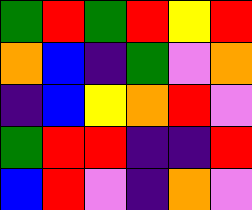[["green", "red", "green", "red", "yellow", "red"], ["orange", "blue", "indigo", "green", "violet", "orange"], ["indigo", "blue", "yellow", "orange", "red", "violet"], ["green", "red", "red", "indigo", "indigo", "red"], ["blue", "red", "violet", "indigo", "orange", "violet"]]